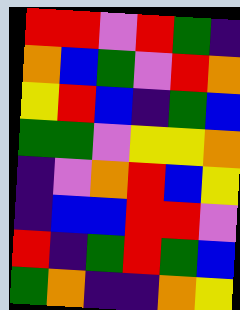[["red", "red", "violet", "red", "green", "indigo"], ["orange", "blue", "green", "violet", "red", "orange"], ["yellow", "red", "blue", "indigo", "green", "blue"], ["green", "green", "violet", "yellow", "yellow", "orange"], ["indigo", "violet", "orange", "red", "blue", "yellow"], ["indigo", "blue", "blue", "red", "red", "violet"], ["red", "indigo", "green", "red", "green", "blue"], ["green", "orange", "indigo", "indigo", "orange", "yellow"]]